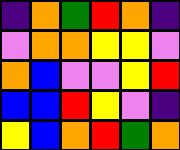[["indigo", "orange", "green", "red", "orange", "indigo"], ["violet", "orange", "orange", "yellow", "yellow", "violet"], ["orange", "blue", "violet", "violet", "yellow", "red"], ["blue", "blue", "red", "yellow", "violet", "indigo"], ["yellow", "blue", "orange", "red", "green", "orange"]]